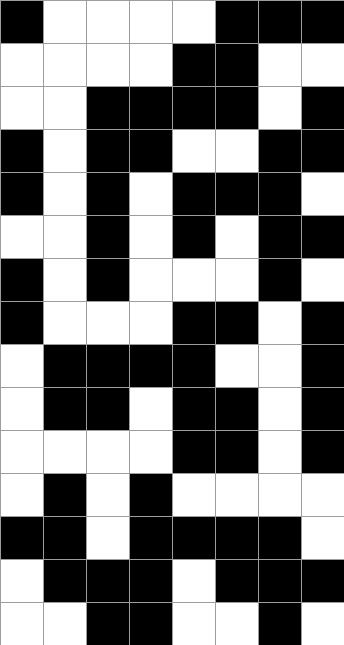[["black", "white", "white", "white", "white", "black", "black", "black"], ["white", "white", "white", "white", "black", "black", "white", "white"], ["white", "white", "black", "black", "black", "black", "white", "black"], ["black", "white", "black", "black", "white", "white", "black", "black"], ["black", "white", "black", "white", "black", "black", "black", "white"], ["white", "white", "black", "white", "black", "white", "black", "black"], ["black", "white", "black", "white", "white", "white", "black", "white"], ["black", "white", "white", "white", "black", "black", "white", "black"], ["white", "black", "black", "black", "black", "white", "white", "black"], ["white", "black", "black", "white", "black", "black", "white", "black"], ["white", "white", "white", "white", "black", "black", "white", "black"], ["white", "black", "white", "black", "white", "white", "white", "white"], ["black", "black", "white", "black", "black", "black", "black", "white"], ["white", "black", "black", "black", "white", "black", "black", "black"], ["white", "white", "black", "black", "white", "white", "black", "white"]]